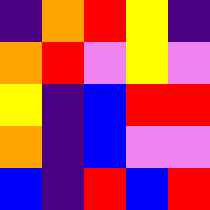[["indigo", "orange", "red", "yellow", "indigo"], ["orange", "red", "violet", "yellow", "violet"], ["yellow", "indigo", "blue", "red", "red"], ["orange", "indigo", "blue", "violet", "violet"], ["blue", "indigo", "red", "blue", "red"]]